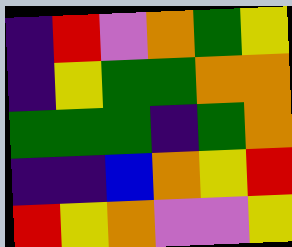[["indigo", "red", "violet", "orange", "green", "yellow"], ["indigo", "yellow", "green", "green", "orange", "orange"], ["green", "green", "green", "indigo", "green", "orange"], ["indigo", "indigo", "blue", "orange", "yellow", "red"], ["red", "yellow", "orange", "violet", "violet", "yellow"]]